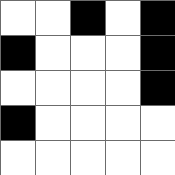[["white", "white", "black", "white", "black"], ["black", "white", "white", "white", "black"], ["white", "white", "white", "white", "black"], ["black", "white", "white", "white", "white"], ["white", "white", "white", "white", "white"]]